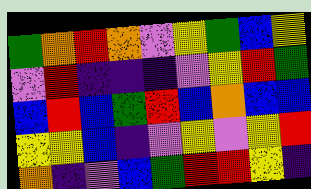[["green", "orange", "red", "orange", "violet", "yellow", "green", "blue", "yellow"], ["violet", "red", "indigo", "indigo", "indigo", "violet", "yellow", "red", "green"], ["blue", "red", "blue", "green", "red", "blue", "orange", "blue", "blue"], ["yellow", "yellow", "blue", "indigo", "violet", "yellow", "violet", "yellow", "red"], ["orange", "indigo", "violet", "blue", "green", "red", "red", "yellow", "indigo"]]